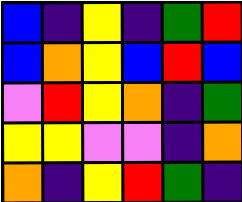[["blue", "indigo", "yellow", "indigo", "green", "red"], ["blue", "orange", "yellow", "blue", "red", "blue"], ["violet", "red", "yellow", "orange", "indigo", "green"], ["yellow", "yellow", "violet", "violet", "indigo", "orange"], ["orange", "indigo", "yellow", "red", "green", "indigo"]]